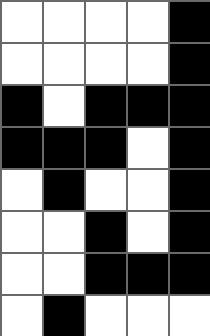[["white", "white", "white", "white", "black"], ["white", "white", "white", "white", "black"], ["black", "white", "black", "black", "black"], ["black", "black", "black", "white", "black"], ["white", "black", "white", "white", "black"], ["white", "white", "black", "white", "black"], ["white", "white", "black", "black", "black"], ["white", "black", "white", "white", "white"]]